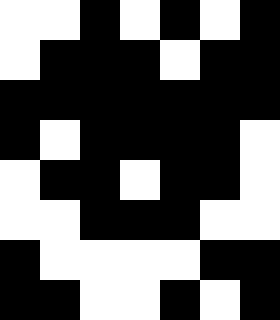[["white", "white", "black", "white", "black", "white", "black"], ["white", "black", "black", "black", "white", "black", "black"], ["black", "black", "black", "black", "black", "black", "black"], ["black", "white", "black", "black", "black", "black", "white"], ["white", "black", "black", "white", "black", "black", "white"], ["white", "white", "black", "black", "black", "white", "white"], ["black", "white", "white", "white", "white", "black", "black"], ["black", "black", "white", "white", "black", "white", "black"]]